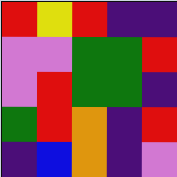[["red", "yellow", "red", "indigo", "indigo"], ["violet", "violet", "green", "green", "red"], ["violet", "red", "green", "green", "indigo"], ["green", "red", "orange", "indigo", "red"], ["indigo", "blue", "orange", "indigo", "violet"]]